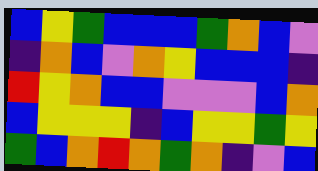[["blue", "yellow", "green", "blue", "blue", "blue", "green", "orange", "blue", "violet"], ["indigo", "orange", "blue", "violet", "orange", "yellow", "blue", "blue", "blue", "indigo"], ["red", "yellow", "orange", "blue", "blue", "violet", "violet", "violet", "blue", "orange"], ["blue", "yellow", "yellow", "yellow", "indigo", "blue", "yellow", "yellow", "green", "yellow"], ["green", "blue", "orange", "red", "orange", "green", "orange", "indigo", "violet", "blue"]]